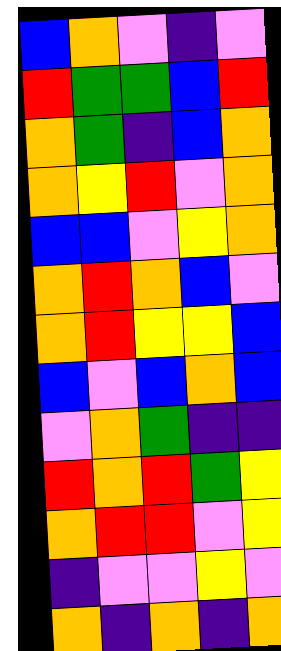[["blue", "orange", "violet", "indigo", "violet"], ["red", "green", "green", "blue", "red"], ["orange", "green", "indigo", "blue", "orange"], ["orange", "yellow", "red", "violet", "orange"], ["blue", "blue", "violet", "yellow", "orange"], ["orange", "red", "orange", "blue", "violet"], ["orange", "red", "yellow", "yellow", "blue"], ["blue", "violet", "blue", "orange", "blue"], ["violet", "orange", "green", "indigo", "indigo"], ["red", "orange", "red", "green", "yellow"], ["orange", "red", "red", "violet", "yellow"], ["indigo", "violet", "violet", "yellow", "violet"], ["orange", "indigo", "orange", "indigo", "orange"]]